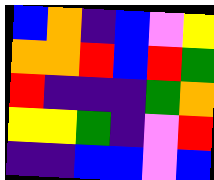[["blue", "orange", "indigo", "blue", "violet", "yellow"], ["orange", "orange", "red", "blue", "red", "green"], ["red", "indigo", "indigo", "indigo", "green", "orange"], ["yellow", "yellow", "green", "indigo", "violet", "red"], ["indigo", "indigo", "blue", "blue", "violet", "blue"]]